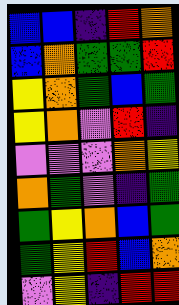[["blue", "blue", "indigo", "red", "orange"], ["blue", "orange", "green", "green", "red"], ["yellow", "orange", "green", "blue", "green"], ["yellow", "orange", "violet", "red", "indigo"], ["violet", "violet", "violet", "orange", "yellow"], ["orange", "green", "violet", "indigo", "green"], ["green", "yellow", "orange", "blue", "green"], ["green", "yellow", "red", "blue", "orange"], ["violet", "yellow", "indigo", "red", "red"]]